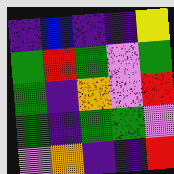[["indigo", "blue", "indigo", "indigo", "yellow"], ["green", "red", "green", "violet", "green"], ["green", "indigo", "orange", "violet", "red"], ["green", "indigo", "green", "green", "violet"], ["violet", "orange", "indigo", "indigo", "red"]]